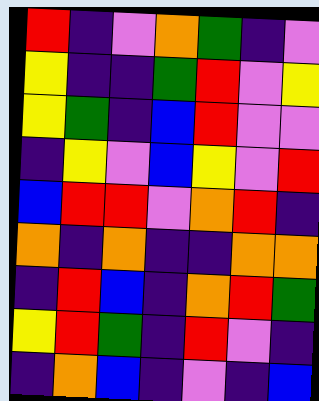[["red", "indigo", "violet", "orange", "green", "indigo", "violet"], ["yellow", "indigo", "indigo", "green", "red", "violet", "yellow"], ["yellow", "green", "indigo", "blue", "red", "violet", "violet"], ["indigo", "yellow", "violet", "blue", "yellow", "violet", "red"], ["blue", "red", "red", "violet", "orange", "red", "indigo"], ["orange", "indigo", "orange", "indigo", "indigo", "orange", "orange"], ["indigo", "red", "blue", "indigo", "orange", "red", "green"], ["yellow", "red", "green", "indigo", "red", "violet", "indigo"], ["indigo", "orange", "blue", "indigo", "violet", "indigo", "blue"]]